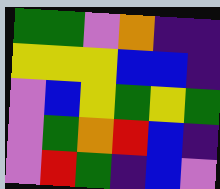[["green", "green", "violet", "orange", "indigo", "indigo"], ["yellow", "yellow", "yellow", "blue", "blue", "indigo"], ["violet", "blue", "yellow", "green", "yellow", "green"], ["violet", "green", "orange", "red", "blue", "indigo"], ["violet", "red", "green", "indigo", "blue", "violet"]]